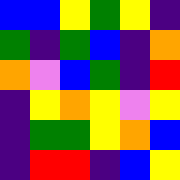[["blue", "blue", "yellow", "green", "yellow", "indigo"], ["green", "indigo", "green", "blue", "indigo", "orange"], ["orange", "violet", "blue", "green", "indigo", "red"], ["indigo", "yellow", "orange", "yellow", "violet", "yellow"], ["indigo", "green", "green", "yellow", "orange", "blue"], ["indigo", "red", "red", "indigo", "blue", "yellow"]]